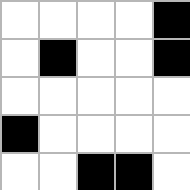[["white", "white", "white", "white", "black"], ["white", "black", "white", "white", "black"], ["white", "white", "white", "white", "white"], ["black", "white", "white", "white", "white"], ["white", "white", "black", "black", "white"]]